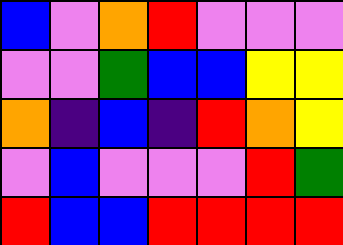[["blue", "violet", "orange", "red", "violet", "violet", "violet"], ["violet", "violet", "green", "blue", "blue", "yellow", "yellow"], ["orange", "indigo", "blue", "indigo", "red", "orange", "yellow"], ["violet", "blue", "violet", "violet", "violet", "red", "green"], ["red", "blue", "blue", "red", "red", "red", "red"]]